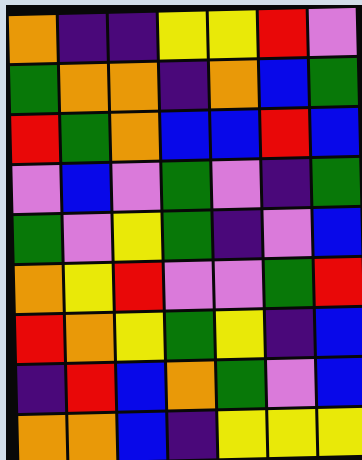[["orange", "indigo", "indigo", "yellow", "yellow", "red", "violet"], ["green", "orange", "orange", "indigo", "orange", "blue", "green"], ["red", "green", "orange", "blue", "blue", "red", "blue"], ["violet", "blue", "violet", "green", "violet", "indigo", "green"], ["green", "violet", "yellow", "green", "indigo", "violet", "blue"], ["orange", "yellow", "red", "violet", "violet", "green", "red"], ["red", "orange", "yellow", "green", "yellow", "indigo", "blue"], ["indigo", "red", "blue", "orange", "green", "violet", "blue"], ["orange", "orange", "blue", "indigo", "yellow", "yellow", "yellow"]]